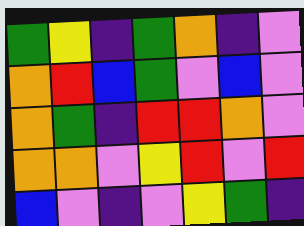[["green", "yellow", "indigo", "green", "orange", "indigo", "violet"], ["orange", "red", "blue", "green", "violet", "blue", "violet"], ["orange", "green", "indigo", "red", "red", "orange", "violet"], ["orange", "orange", "violet", "yellow", "red", "violet", "red"], ["blue", "violet", "indigo", "violet", "yellow", "green", "indigo"]]